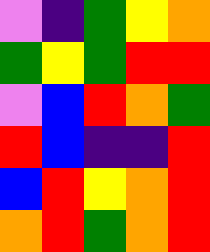[["violet", "indigo", "green", "yellow", "orange"], ["green", "yellow", "green", "red", "red"], ["violet", "blue", "red", "orange", "green"], ["red", "blue", "indigo", "indigo", "red"], ["blue", "red", "yellow", "orange", "red"], ["orange", "red", "green", "orange", "red"]]